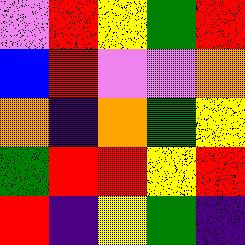[["violet", "red", "yellow", "green", "red"], ["blue", "red", "violet", "violet", "orange"], ["orange", "indigo", "orange", "green", "yellow"], ["green", "red", "red", "yellow", "red"], ["red", "indigo", "yellow", "green", "indigo"]]